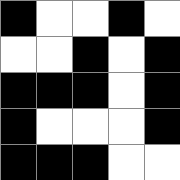[["black", "white", "white", "black", "white"], ["white", "white", "black", "white", "black"], ["black", "black", "black", "white", "black"], ["black", "white", "white", "white", "black"], ["black", "black", "black", "white", "white"]]